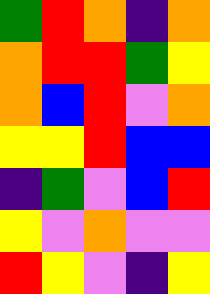[["green", "red", "orange", "indigo", "orange"], ["orange", "red", "red", "green", "yellow"], ["orange", "blue", "red", "violet", "orange"], ["yellow", "yellow", "red", "blue", "blue"], ["indigo", "green", "violet", "blue", "red"], ["yellow", "violet", "orange", "violet", "violet"], ["red", "yellow", "violet", "indigo", "yellow"]]